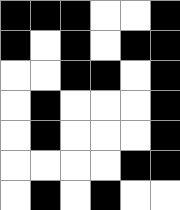[["black", "black", "black", "white", "white", "black"], ["black", "white", "black", "white", "black", "black"], ["white", "white", "black", "black", "white", "black"], ["white", "black", "white", "white", "white", "black"], ["white", "black", "white", "white", "white", "black"], ["white", "white", "white", "white", "black", "black"], ["white", "black", "white", "black", "white", "white"]]